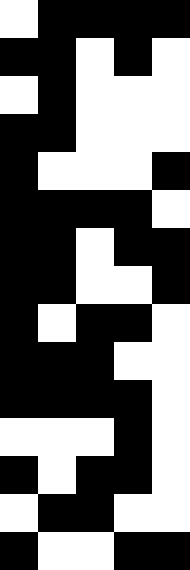[["white", "black", "black", "black", "black"], ["black", "black", "white", "black", "white"], ["white", "black", "white", "white", "white"], ["black", "black", "white", "white", "white"], ["black", "white", "white", "white", "black"], ["black", "black", "black", "black", "white"], ["black", "black", "white", "black", "black"], ["black", "black", "white", "white", "black"], ["black", "white", "black", "black", "white"], ["black", "black", "black", "white", "white"], ["black", "black", "black", "black", "white"], ["white", "white", "white", "black", "white"], ["black", "white", "black", "black", "white"], ["white", "black", "black", "white", "white"], ["black", "white", "white", "black", "black"]]